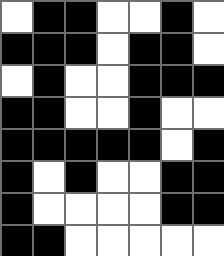[["white", "black", "black", "white", "white", "black", "white"], ["black", "black", "black", "white", "black", "black", "white"], ["white", "black", "white", "white", "black", "black", "black"], ["black", "black", "white", "white", "black", "white", "white"], ["black", "black", "black", "black", "black", "white", "black"], ["black", "white", "black", "white", "white", "black", "black"], ["black", "white", "white", "white", "white", "black", "black"], ["black", "black", "white", "white", "white", "white", "white"]]